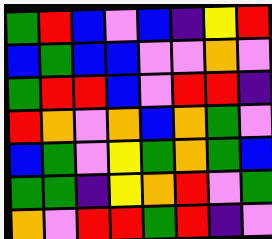[["green", "red", "blue", "violet", "blue", "indigo", "yellow", "red"], ["blue", "green", "blue", "blue", "violet", "violet", "orange", "violet"], ["green", "red", "red", "blue", "violet", "red", "red", "indigo"], ["red", "orange", "violet", "orange", "blue", "orange", "green", "violet"], ["blue", "green", "violet", "yellow", "green", "orange", "green", "blue"], ["green", "green", "indigo", "yellow", "orange", "red", "violet", "green"], ["orange", "violet", "red", "red", "green", "red", "indigo", "violet"]]